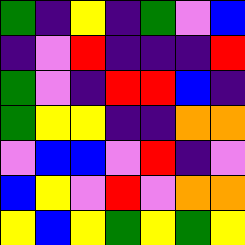[["green", "indigo", "yellow", "indigo", "green", "violet", "blue"], ["indigo", "violet", "red", "indigo", "indigo", "indigo", "red"], ["green", "violet", "indigo", "red", "red", "blue", "indigo"], ["green", "yellow", "yellow", "indigo", "indigo", "orange", "orange"], ["violet", "blue", "blue", "violet", "red", "indigo", "violet"], ["blue", "yellow", "violet", "red", "violet", "orange", "orange"], ["yellow", "blue", "yellow", "green", "yellow", "green", "yellow"]]